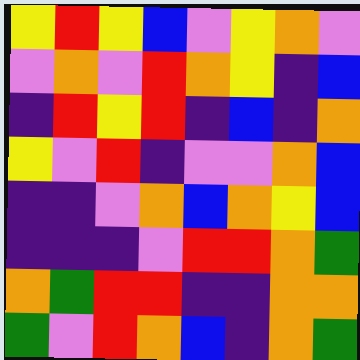[["yellow", "red", "yellow", "blue", "violet", "yellow", "orange", "violet"], ["violet", "orange", "violet", "red", "orange", "yellow", "indigo", "blue"], ["indigo", "red", "yellow", "red", "indigo", "blue", "indigo", "orange"], ["yellow", "violet", "red", "indigo", "violet", "violet", "orange", "blue"], ["indigo", "indigo", "violet", "orange", "blue", "orange", "yellow", "blue"], ["indigo", "indigo", "indigo", "violet", "red", "red", "orange", "green"], ["orange", "green", "red", "red", "indigo", "indigo", "orange", "orange"], ["green", "violet", "red", "orange", "blue", "indigo", "orange", "green"]]